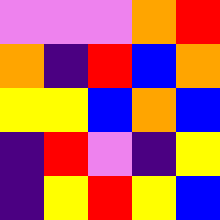[["violet", "violet", "violet", "orange", "red"], ["orange", "indigo", "red", "blue", "orange"], ["yellow", "yellow", "blue", "orange", "blue"], ["indigo", "red", "violet", "indigo", "yellow"], ["indigo", "yellow", "red", "yellow", "blue"]]